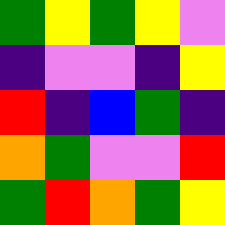[["green", "yellow", "green", "yellow", "violet"], ["indigo", "violet", "violet", "indigo", "yellow"], ["red", "indigo", "blue", "green", "indigo"], ["orange", "green", "violet", "violet", "red"], ["green", "red", "orange", "green", "yellow"]]